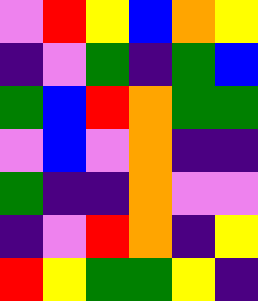[["violet", "red", "yellow", "blue", "orange", "yellow"], ["indigo", "violet", "green", "indigo", "green", "blue"], ["green", "blue", "red", "orange", "green", "green"], ["violet", "blue", "violet", "orange", "indigo", "indigo"], ["green", "indigo", "indigo", "orange", "violet", "violet"], ["indigo", "violet", "red", "orange", "indigo", "yellow"], ["red", "yellow", "green", "green", "yellow", "indigo"]]